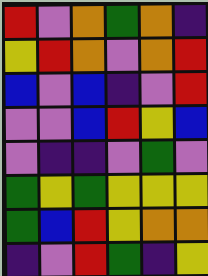[["red", "violet", "orange", "green", "orange", "indigo"], ["yellow", "red", "orange", "violet", "orange", "red"], ["blue", "violet", "blue", "indigo", "violet", "red"], ["violet", "violet", "blue", "red", "yellow", "blue"], ["violet", "indigo", "indigo", "violet", "green", "violet"], ["green", "yellow", "green", "yellow", "yellow", "yellow"], ["green", "blue", "red", "yellow", "orange", "orange"], ["indigo", "violet", "red", "green", "indigo", "yellow"]]